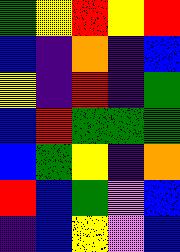[["green", "yellow", "red", "yellow", "red"], ["blue", "indigo", "orange", "indigo", "blue"], ["yellow", "indigo", "red", "indigo", "green"], ["blue", "red", "green", "green", "green"], ["blue", "green", "yellow", "indigo", "orange"], ["red", "blue", "green", "violet", "blue"], ["indigo", "blue", "yellow", "violet", "blue"]]